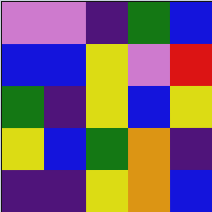[["violet", "violet", "indigo", "green", "blue"], ["blue", "blue", "yellow", "violet", "red"], ["green", "indigo", "yellow", "blue", "yellow"], ["yellow", "blue", "green", "orange", "indigo"], ["indigo", "indigo", "yellow", "orange", "blue"]]